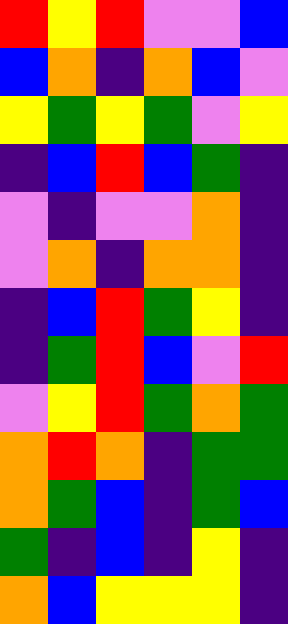[["red", "yellow", "red", "violet", "violet", "blue"], ["blue", "orange", "indigo", "orange", "blue", "violet"], ["yellow", "green", "yellow", "green", "violet", "yellow"], ["indigo", "blue", "red", "blue", "green", "indigo"], ["violet", "indigo", "violet", "violet", "orange", "indigo"], ["violet", "orange", "indigo", "orange", "orange", "indigo"], ["indigo", "blue", "red", "green", "yellow", "indigo"], ["indigo", "green", "red", "blue", "violet", "red"], ["violet", "yellow", "red", "green", "orange", "green"], ["orange", "red", "orange", "indigo", "green", "green"], ["orange", "green", "blue", "indigo", "green", "blue"], ["green", "indigo", "blue", "indigo", "yellow", "indigo"], ["orange", "blue", "yellow", "yellow", "yellow", "indigo"]]